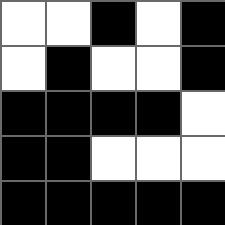[["white", "white", "black", "white", "black"], ["white", "black", "white", "white", "black"], ["black", "black", "black", "black", "white"], ["black", "black", "white", "white", "white"], ["black", "black", "black", "black", "black"]]